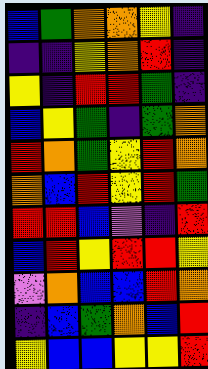[["blue", "green", "orange", "orange", "yellow", "indigo"], ["indigo", "indigo", "yellow", "orange", "red", "indigo"], ["yellow", "indigo", "red", "red", "green", "indigo"], ["blue", "yellow", "green", "indigo", "green", "orange"], ["red", "orange", "green", "yellow", "red", "orange"], ["orange", "blue", "red", "yellow", "red", "green"], ["red", "red", "blue", "violet", "indigo", "red"], ["blue", "red", "yellow", "red", "red", "yellow"], ["violet", "orange", "blue", "blue", "red", "orange"], ["indigo", "blue", "green", "orange", "blue", "red"], ["yellow", "blue", "blue", "yellow", "yellow", "red"]]